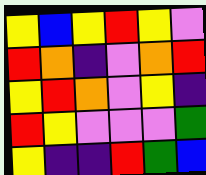[["yellow", "blue", "yellow", "red", "yellow", "violet"], ["red", "orange", "indigo", "violet", "orange", "red"], ["yellow", "red", "orange", "violet", "yellow", "indigo"], ["red", "yellow", "violet", "violet", "violet", "green"], ["yellow", "indigo", "indigo", "red", "green", "blue"]]